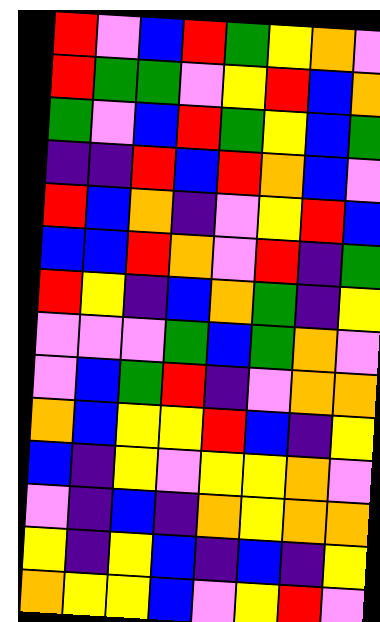[["red", "violet", "blue", "red", "green", "yellow", "orange", "violet"], ["red", "green", "green", "violet", "yellow", "red", "blue", "orange"], ["green", "violet", "blue", "red", "green", "yellow", "blue", "green"], ["indigo", "indigo", "red", "blue", "red", "orange", "blue", "violet"], ["red", "blue", "orange", "indigo", "violet", "yellow", "red", "blue"], ["blue", "blue", "red", "orange", "violet", "red", "indigo", "green"], ["red", "yellow", "indigo", "blue", "orange", "green", "indigo", "yellow"], ["violet", "violet", "violet", "green", "blue", "green", "orange", "violet"], ["violet", "blue", "green", "red", "indigo", "violet", "orange", "orange"], ["orange", "blue", "yellow", "yellow", "red", "blue", "indigo", "yellow"], ["blue", "indigo", "yellow", "violet", "yellow", "yellow", "orange", "violet"], ["violet", "indigo", "blue", "indigo", "orange", "yellow", "orange", "orange"], ["yellow", "indigo", "yellow", "blue", "indigo", "blue", "indigo", "yellow"], ["orange", "yellow", "yellow", "blue", "violet", "yellow", "red", "violet"]]